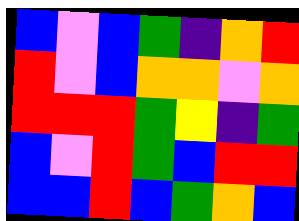[["blue", "violet", "blue", "green", "indigo", "orange", "red"], ["red", "violet", "blue", "orange", "orange", "violet", "orange"], ["red", "red", "red", "green", "yellow", "indigo", "green"], ["blue", "violet", "red", "green", "blue", "red", "red"], ["blue", "blue", "red", "blue", "green", "orange", "blue"]]